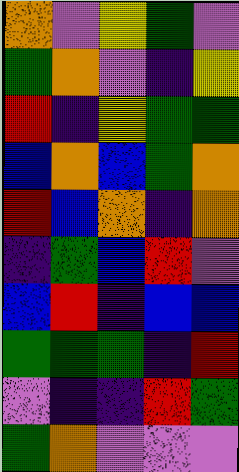[["orange", "violet", "yellow", "green", "violet"], ["green", "orange", "violet", "indigo", "yellow"], ["red", "indigo", "yellow", "green", "green"], ["blue", "orange", "blue", "green", "orange"], ["red", "blue", "orange", "indigo", "orange"], ["indigo", "green", "blue", "red", "violet"], ["blue", "red", "indigo", "blue", "blue"], ["green", "green", "green", "indigo", "red"], ["violet", "indigo", "indigo", "red", "green"], ["green", "orange", "violet", "violet", "violet"]]